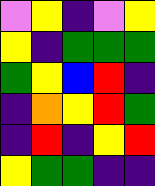[["violet", "yellow", "indigo", "violet", "yellow"], ["yellow", "indigo", "green", "green", "green"], ["green", "yellow", "blue", "red", "indigo"], ["indigo", "orange", "yellow", "red", "green"], ["indigo", "red", "indigo", "yellow", "red"], ["yellow", "green", "green", "indigo", "indigo"]]